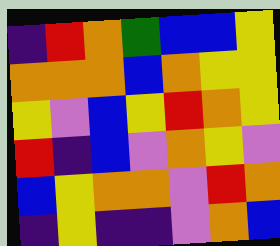[["indigo", "red", "orange", "green", "blue", "blue", "yellow"], ["orange", "orange", "orange", "blue", "orange", "yellow", "yellow"], ["yellow", "violet", "blue", "yellow", "red", "orange", "yellow"], ["red", "indigo", "blue", "violet", "orange", "yellow", "violet"], ["blue", "yellow", "orange", "orange", "violet", "red", "orange"], ["indigo", "yellow", "indigo", "indigo", "violet", "orange", "blue"]]